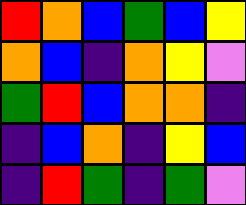[["red", "orange", "blue", "green", "blue", "yellow"], ["orange", "blue", "indigo", "orange", "yellow", "violet"], ["green", "red", "blue", "orange", "orange", "indigo"], ["indigo", "blue", "orange", "indigo", "yellow", "blue"], ["indigo", "red", "green", "indigo", "green", "violet"]]